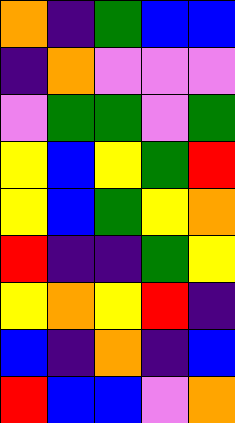[["orange", "indigo", "green", "blue", "blue"], ["indigo", "orange", "violet", "violet", "violet"], ["violet", "green", "green", "violet", "green"], ["yellow", "blue", "yellow", "green", "red"], ["yellow", "blue", "green", "yellow", "orange"], ["red", "indigo", "indigo", "green", "yellow"], ["yellow", "orange", "yellow", "red", "indigo"], ["blue", "indigo", "orange", "indigo", "blue"], ["red", "blue", "blue", "violet", "orange"]]